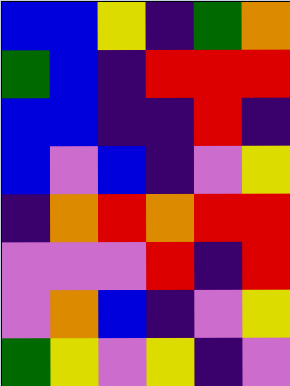[["blue", "blue", "yellow", "indigo", "green", "orange"], ["green", "blue", "indigo", "red", "red", "red"], ["blue", "blue", "indigo", "indigo", "red", "indigo"], ["blue", "violet", "blue", "indigo", "violet", "yellow"], ["indigo", "orange", "red", "orange", "red", "red"], ["violet", "violet", "violet", "red", "indigo", "red"], ["violet", "orange", "blue", "indigo", "violet", "yellow"], ["green", "yellow", "violet", "yellow", "indigo", "violet"]]